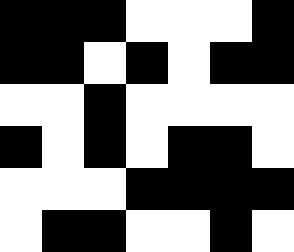[["black", "black", "black", "white", "white", "white", "black"], ["black", "black", "white", "black", "white", "black", "black"], ["white", "white", "black", "white", "white", "white", "white"], ["black", "white", "black", "white", "black", "black", "white"], ["white", "white", "white", "black", "black", "black", "black"], ["white", "black", "black", "white", "white", "black", "white"]]